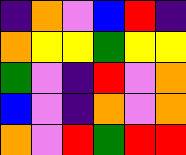[["indigo", "orange", "violet", "blue", "red", "indigo"], ["orange", "yellow", "yellow", "green", "yellow", "yellow"], ["green", "violet", "indigo", "red", "violet", "orange"], ["blue", "violet", "indigo", "orange", "violet", "orange"], ["orange", "violet", "red", "green", "red", "red"]]